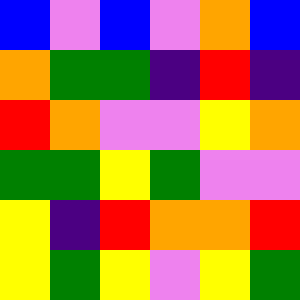[["blue", "violet", "blue", "violet", "orange", "blue"], ["orange", "green", "green", "indigo", "red", "indigo"], ["red", "orange", "violet", "violet", "yellow", "orange"], ["green", "green", "yellow", "green", "violet", "violet"], ["yellow", "indigo", "red", "orange", "orange", "red"], ["yellow", "green", "yellow", "violet", "yellow", "green"]]